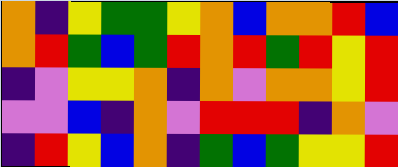[["orange", "indigo", "yellow", "green", "green", "yellow", "orange", "blue", "orange", "orange", "red", "blue"], ["orange", "red", "green", "blue", "green", "red", "orange", "red", "green", "red", "yellow", "red"], ["indigo", "violet", "yellow", "yellow", "orange", "indigo", "orange", "violet", "orange", "orange", "yellow", "red"], ["violet", "violet", "blue", "indigo", "orange", "violet", "red", "red", "red", "indigo", "orange", "violet"], ["indigo", "red", "yellow", "blue", "orange", "indigo", "green", "blue", "green", "yellow", "yellow", "red"]]